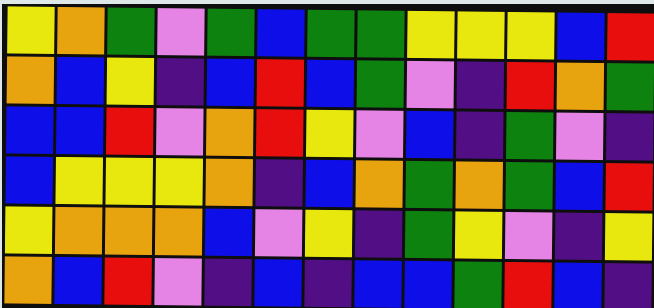[["yellow", "orange", "green", "violet", "green", "blue", "green", "green", "yellow", "yellow", "yellow", "blue", "red"], ["orange", "blue", "yellow", "indigo", "blue", "red", "blue", "green", "violet", "indigo", "red", "orange", "green"], ["blue", "blue", "red", "violet", "orange", "red", "yellow", "violet", "blue", "indigo", "green", "violet", "indigo"], ["blue", "yellow", "yellow", "yellow", "orange", "indigo", "blue", "orange", "green", "orange", "green", "blue", "red"], ["yellow", "orange", "orange", "orange", "blue", "violet", "yellow", "indigo", "green", "yellow", "violet", "indigo", "yellow"], ["orange", "blue", "red", "violet", "indigo", "blue", "indigo", "blue", "blue", "green", "red", "blue", "indigo"]]